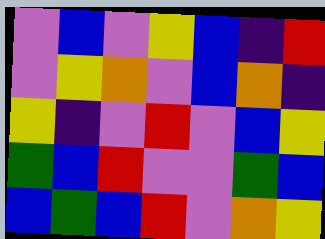[["violet", "blue", "violet", "yellow", "blue", "indigo", "red"], ["violet", "yellow", "orange", "violet", "blue", "orange", "indigo"], ["yellow", "indigo", "violet", "red", "violet", "blue", "yellow"], ["green", "blue", "red", "violet", "violet", "green", "blue"], ["blue", "green", "blue", "red", "violet", "orange", "yellow"]]